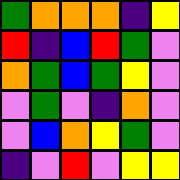[["green", "orange", "orange", "orange", "indigo", "yellow"], ["red", "indigo", "blue", "red", "green", "violet"], ["orange", "green", "blue", "green", "yellow", "violet"], ["violet", "green", "violet", "indigo", "orange", "violet"], ["violet", "blue", "orange", "yellow", "green", "violet"], ["indigo", "violet", "red", "violet", "yellow", "yellow"]]